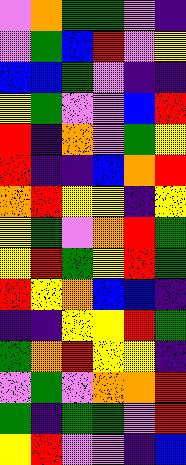[["violet", "orange", "green", "green", "violet", "indigo"], ["violet", "green", "blue", "red", "violet", "yellow"], ["blue", "blue", "green", "violet", "indigo", "indigo"], ["yellow", "green", "violet", "violet", "blue", "red"], ["red", "indigo", "orange", "violet", "green", "yellow"], ["red", "indigo", "indigo", "blue", "orange", "red"], ["orange", "red", "yellow", "yellow", "indigo", "yellow"], ["yellow", "green", "violet", "orange", "red", "green"], ["yellow", "red", "green", "yellow", "red", "green"], ["red", "yellow", "orange", "blue", "blue", "indigo"], ["indigo", "indigo", "yellow", "yellow", "red", "green"], ["green", "orange", "red", "yellow", "yellow", "indigo"], ["violet", "green", "violet", "orange", "orange", "red"], ["green", "indigo", "green", "green", "violet", "red"], ["yellow", "red", "violet", "violet", "indigo", "blue"]]